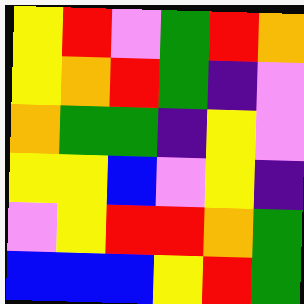[["yellow", "red", "violet", "green", "red", "orange"], ["yellow", "orange", "red", "green", "indigo", "violet"], ["orange", "green", "green", "indigo", "yellow", "violet"], ["yellow", "yellow", "blue", "violet", "yellow", "indigo"], ["violet", "yellow", "red", "red", "orange", "green"], ["blue", "blue", "blue", "yellow", "red", "green"]]